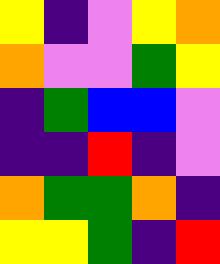[["yellow", "indigo", "violet", "yellow", "orange"], ["orange", "violet", "violet", "green", "yellow"], ["indigo", "green", "blue", "blue", "violet"], ["indigo", "indigo", "red", "indigo", "violet"], ["orange", "green", "green", "orange", "indigo"], ["yellow", "yellow", "green", "indigo", "red"]]